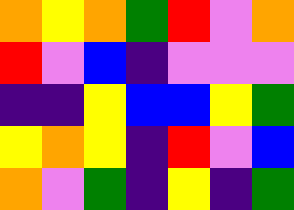[["orange", "yellow", "orange", "green", "red", "violet", "orange"], ["red", "violet", "blue", "indigo", "violet", "violet", "violet"], ["indigo", "indigo", "yellow", "blue", "blue", "yellow", "green"], ["yellow", "orange", "yellow", "indigo", "red", "violet", "blue"], ["orange", "violet", "green", "indigo", "yellow", "indigo", "green"]]